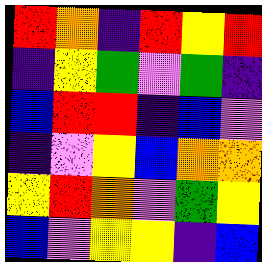[["red", "orange", "indigo", "red", "yellow", "red"], ["indigo", "yellow", "green", "violet", "green", "indigo"], ["blue", "red", "red", "indigo", "blue", "violet"], ["indigo", "violet", "yellow", "blue", "orange", "orange"], ["yellow", "red", "orange", "violet", "green", "yellow"], ["blue", "violet", "yellow", "yellow", "indigo", "blue"]]